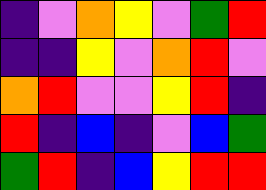[["indigo", "violet", "orange", "yellow", "violet", "green", "red"], ["indigo", "indigo", "yellow", "violet", "orange", "red", "violet"], ["orange", "red", "violet", "violet", "yellow", "red", "indigo"], ["red", "indigo", "blue", "indigo", "violet", "blue", "green"], ["green", "red", "indigo", "blue", "yellow", "red", "red"]]